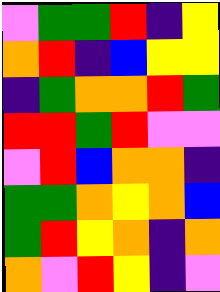[["violet", "green", "green", "red", "indigo", "yellow"], ["orange", "red", "indigo", "blue", "yellow", "yellow"], ["indigo", "green", "orange", "orange", "red", "green"], ["red", "red", "green", "red", "violet", "violet"], ["violet", "red", "blue", "orange", "orange", "indigo"], ["green", "green", "orange", "yellow", "orange", "blue"], ["green", "red", "yellow", "orange", "indigo", "orange"], ["orange", "violet", "red", "yellow", "indigo", "violet"]]